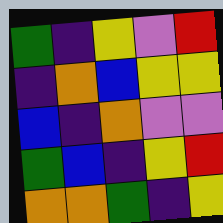[["green", "indigo", "yellow", "violet", "red"], ["indigo", "orange", "blue", "yellow", "yellow"], ["blue", "indigo", "orange", "violet", "violet"], ["green", "blue", "indigo", "yellow", "red"], ["orange", "orange", "green", "indigo", "yellow"]]